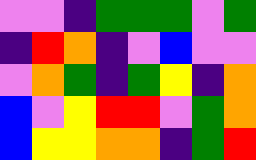[["violet", "violet", "indigo", "green", "green", "green", "violet", "green"], ["indigo", "red", "orange", "indigo", "violet", "blue", "violet", "violet"], ["violet", "orange", "green", "indigo", "green", "yellow", "indigo", "orange"], ["blue", "violet", "yellow", "red", "red", "violet", "green", "orange"], ["blue", "yellow", "yellow", "orange", "orange", "indigo", "green", "red"]]